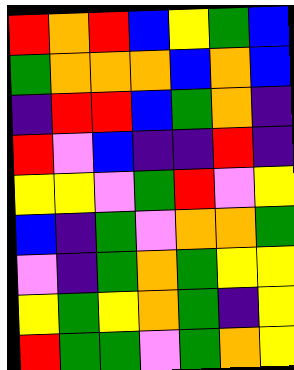[["red", "orange", "red", "blue", "yellow", "green", "blue"], ["green", "orange", "orange", "orange", "blue", "orange", "blue"], ["indigo", "red", "red", "blue", "green", "orange", "indigo"], ["red", "violet", "blue", "indigo", "indigo", "red", "indigo"], ["yellow", "yellow", "violet", "green", "red", "violet", "yellow"], ["blue", "indigo", "green", "violet", "orange", "orange", "green"], ["violet", "indigo", "green", "orange", "green", "yellow", "yellow"], ["yellow", "green", "yellow", "orange", "green", "indigo", "yellow"], ["red", "green", "green", "violet", "green", "orange", "yellow"]]